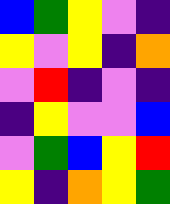[["blue", "green", "yellow", "violet", "indigo"], ["yellow", "violet", "yellow", "indigo", "orange"], ["violet", "red", "indigo", "violet", "indigo"], ["indigo", "yellow", "violet", "violet", "blue"], ["violet", "green", "blue", "yellow", "red"], ["yellow", "indigo", "orange", "yellow", "green"]]